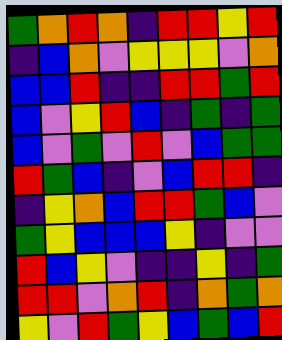[["green", "orange", "red", "orange", "indigo", "red", "red", "yellow", "red"], ["indigo", "blue", "orange", "violet", "yellow", "yellow", "yellow", "violet", "orange"], ["blue", "blue", "red", "indigo", "indigo", "red", "red", "green", "red"], ["blue", "violet", "yellow", "red", "blue", "indigo", "green", "indigo", "green"], ["blue", "violet", "green", "violet", "red", "violet", "blue", "green", "green"], ["red", "green", "blue", "indigo", "violet", "blue", "red", "red", "indigo"], ["indigo", "yellow", "orange", "blue", "red", "red", "green", "blue", "violet"], ["green", "yellow", "blue", "blue", "blue", "yellow", "indigo", "violet", "violet"], ["red", "blue", "yellow", "violet", "indigo", "indigo", "yellow", "indigo", "green"], ["red", "red", "violet", "orange", "red", "indigo", "orange", "green", "orange"], ["yellow", "violet", "red", "green", "yellow", "blue", "green", "blue", "red"]]